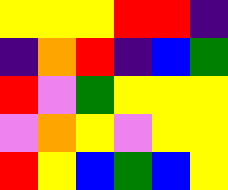[["yellow", "yellow", "yellow", "red", "red", "indigo"], ["indigo", "orange", "red", "indigo", "blue", "green"], ["red", "violet", "green", "yellow", "yellow", "yellow"], ["violet", "orange", "yellow", "violet", "yellow", "yellow"], ["red", "yellow", "blue", "green", "blue", "yellow"]]